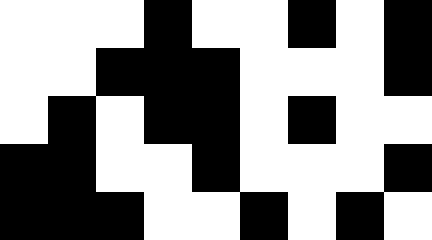[["white", "white", "white", "black", "white", "white", "black", "white", "black"], ["white", "white", "black", "black", "black", "white", "white", "white", "black"], ["white", "black", "white", "black", "black", "white", "black", "white", "white"], ["black", "black", "white", "white", "black", "white", "white", "white", "black"], ["black", "black", "black", "white", "white", "black", "white", "black", "white"]]